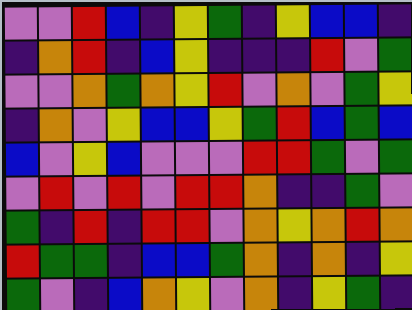[["violet", "violet", "red", "blue", "indigo", "yellow", "green", "indigo", "yellow", "blue", "blue", "indigo"], ["indigo", "orange", "red", "indigo", "blue", "yellow", "indigo", "indigo", "indigo", "red", "violet", "green"], ["violet", "violet", "orange", "green", "orange", "yellow", "red", "violet", "orange", "violet", "green", "yellow"], ["indigo", "orange", "violet", "yellow", "blue", "blue", "yellow", "green", "red", "blue", "green", "blue"], ["blue", "violet", "yellow", "blue", "violet", "violet", "violet", "red", "red", "green", "violet", "green"], ["violet", "red", "violet", "red", "violet", "red", "red", "orange", "indigo", "indigo", "green", "violet"], ["green", "indigo", "red", "indigo", "red", "red", "violet", "orange", "yellow", "orange", "red", "orange"], ["red", "green", "green", "indigo", "blue", "blue", "green", "orange", "indigo", "orange", "indigo", "yellow"], ["green", "violet", "indigo", "blue", "orange", "yellow", "violet", "orange", "indigo", "yellow", "green", "indigo"]]